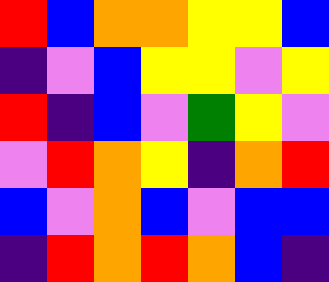[["red", "blue", "orange", "orange", "yellow", "yellow", "blue"], ["indigo", "violet", "blue", "yellow", "yellow", "violet", "yellow"], ["red", "indigo", "blue", "violet", "green", "yellow", "violet"], ["violet", "red", "orange", "yellow", "indigo", "orange", "red"], ["blue", "violet", "orange", "blue", "violet", "blue", "blue"], ["indigo", "red", "orange", "red", "orange", "blue", "indigo"]]